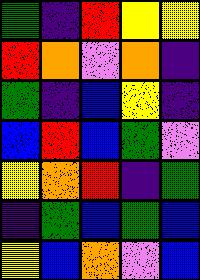[["green", "indigo", "red", "yellow", "yellow"], ["red", "orange", "violet", "orange", "indigo"], ["green", "indigo", "blue", "yellow", "indigo"], ["blue", "red", "blue", "green", "violet"], ["yellow", "orange", "red", "indigo", "green"], ["indigo", "green", "blue", "green", "blue"], ["yellow", "blue", "orange", "violet", "blue"]]